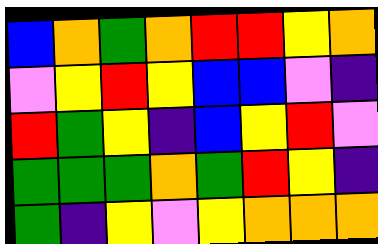[["blue", "orange", "green", "orange", "red", "red", "yellow", "orange"], ["violet", "yellow", "red", "yellow", "blue", "blue", "violet", "indigo"], ["red", "green", "yellow", "indigo", "blue", "yellow", "red", "violet"], ["green", "green", "green", "orange", "green", "red", "yellow", "indigo"], ["green", "indigo", "yellow", "violet", "yellow", "orange", "orange", "orange"]]